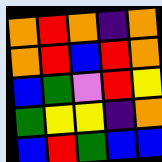[["orange", "red", "orange", "indigo", "orange"], ["orange", "red", "blue", "red", "orange"], ["blue", "green", "violet", "red", "yellow"], ["green", "yellow", "yellow", "indigo", "orange"], ["blue", "red", "green", "blue", "blue"]]